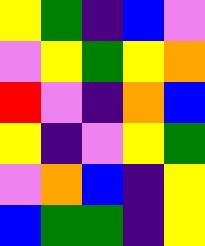[["yellow", "green", "indigo", "blue", "violet"], ["violet", "yellow", "green", "yellow", "orange"], ["red", "violet", "indigo", "orange", "blue"], ["yellow", "indigo", "violet", "yellow", "green"], ["violet", "orange", "blue", "indigo", "yellow"], ["blue", "green", "green", "indigo", "yellow"]]